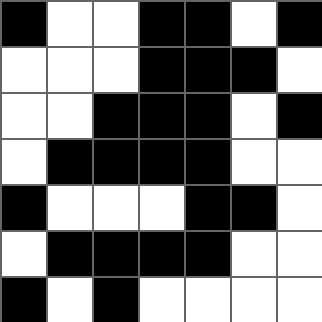[["black", "white", "white", "black", "black", "white", "black"], ["white", "white", "white", "black", "black", "black", "white"], ["white", "white", "black", "black", "black", "white", "black"], ["white", "black", "black", "black", "black", "white", "white"], ["black", "white", "white", "white", "black", "black", "white"], ["white", "black", "black", "black", "black", "white", "white"], ["black", "white", "black", "white", "white", "white", "white"]]